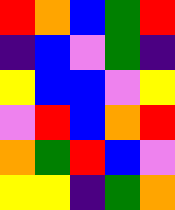[["red", "orange", "blue", "green", "red"], ["indigo", "blue", "violet", "green", "indigo"], ["yellow", "blue", "blue", "violet", "yellow"], ["violet", "red", "blue", "orange", "red"], ["orange", "green", "red", "blue", "violet"], ["yellow", "yellow", "indigo", "green", "orange"]]